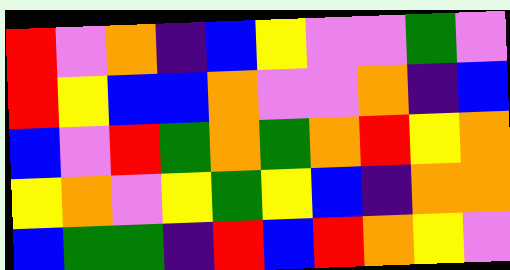[["red", "violet", "orange", "indigo", "blue", "yellow", "violet", "violet", "green", "violet"], ["red", "yellow", "blue", "blue", "orange", "violet", "violet", "orange", "indigo", "blue"], ["blue", "violet", "red", "green", "orange", "green", "orange", "red", "yellow", "orange"], ["yellow", "orange", "violet", "yellow", "green", "yellow", "blue", "indigo", "orange", "orange"], ["blue", "green", "green", "indigo", "red", "blue", "red", "orange", "yellow", "violet"]]